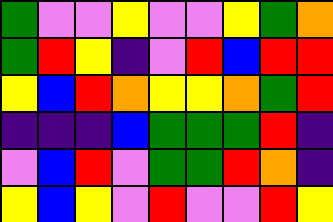[["green", "violet", "violet", "yellow", "violet", "violet", "yellow", "green", "orange"], ["green", "red", "yellow", "indigo", "violet", "red", "blue", "red", "red"], ["yellow", "blue", "red", "orange", "yellow", "yellow", "orange", "green", "red"], ["indigo", "indigo", "indigo", "blue", "green", "green", "green", "red", "indigo"], ["violet", "blue", "red", "violet", "green", "green", "red", "orange", "indigo"], ["yellow", "blue", "yellow", "violet", "red", "violet", "violet", "red", "yellow"]]